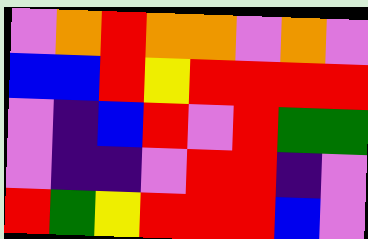[["violet", "orange", "red", "orange", "orange", "violet", "orange", "violet"], ["blue", "blue", "red", "yellow", "red", "red", "red", "red"], ["violet", "indigo", "blue", "red", "violet", "red", "green", "green"], ["violet", "indigo", "indigo", "violet", "red", "red", "indigo", "violet"], ["red", "green", "yellow", "red", "red", "red", "blue", "violet"]]